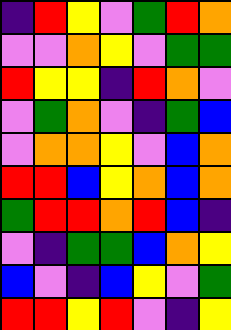[["indigo", "red", "yellow", "violet", "green", "red", "orange"], ["violet", "violet", "orange", "yellow", "violet", "green", "green"], ["red", "yellow", "yellow", "indigo", "red", "orange", "violet"], ["violet", "green", "orange", "violet", "indigo", "green", "blue"], ["violet", "orange", "orange", "yellow", "violet", "blue", "orange"], ["red", "red", "blue", "yellow", "orange", "blue", "orange"], ["green", "red", "red", "orange", "red", "blue", "indigo"], ["violet", "indigo", "green", "green", "blue", "orange", "yellow"], ["blue", "violet", "indigo", "blue", "yellow", "violet", "green"], ["red", "red", "yellow", "red", "violet", "indigo", "yellow"]]